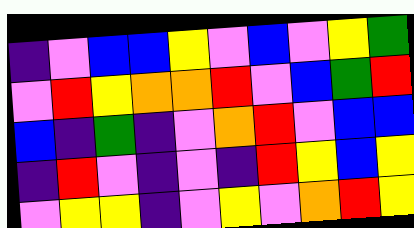[["indigo", "violet", "blue", "blue", "yellow", "violet", "blue", "violet", "yellow", "green"], ["violet", "red", "yellow", "orange", "orange", "red", "violet", "blue", "green", "red"], ["blue", "indigo", "green", "indigo", "violet", "orange", "red", "violet", "blue", "blue"], ["indigo", "red", "violet", "indigo", "violet", "indigo", "red", "yellow", "blue", "yellow"], ["violet", "yellow", "yellow", "indigo", "violet", "yellow", "violet", "orange", "red", "yellow"]]